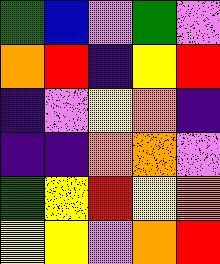[["green", "blue", "violet", "green", "violet"], ["orange", "red", "indigo", "yellow", "red"], ["indigo", "violet", "yellow", "orange", "indigo"], ["indigo", "indigo", "orange", "orange", "violet"], ["green", "yellow", "red", "yellow", "orange"], ["yellow", "yellow", "violet", "orange", "red"]]